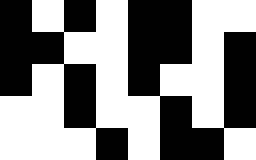[["black", "white", "black", "white", "black", "black", "white", "white"], ["black", "black", "white", "white", "black", "black", "white", "black"], ["black", "white", "black", "white", "black", "white", "white", "black"], ["white", "white", "black", "white", "white", "black", "white", "black"], ["white", "white", "white", "black", "white", "black", "black", "white"]]